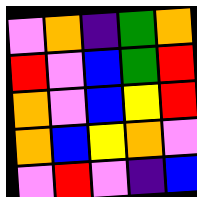[["violet", "orange", "indigo", "green", "orange"], ["red", "violet", "blue", "green", "red"], ["orange", "violet", "blue", "yellow", "red"], ["orange", "blue", "yellow", "orange", "violet"], ["violet", "red", "violet", "indigo", "blue"]]